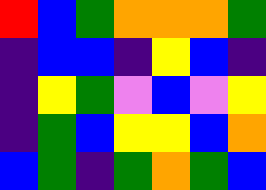[["red", "blue", "green", "orange", "orange", "orange", "green"], ["indigo", "blue", "blue", "indigo", "yellow", "blue", "indigo"], ["indigo", "yellow", "green", "violet", "blue", "violet", "yellow"], ["indigo", "green", "blue", "yellow", "yellow", "blue", "orange"], ["blue", "green", "indigo", "green", "orange", "green", "blue"]]